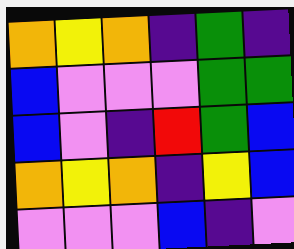[["orange", "yellow", "orange", "indigo", "green", "indigo"], ["blue", "violet", "violet", "violet", "green", "green"], ["blue", "violet", "indigo", "red", "green", "blue"], ["orange", "yellow", "orange", "indigo", "yellow", "blue"], ["violet", "violet", "violet", "blue", "indigo", "violet"]]